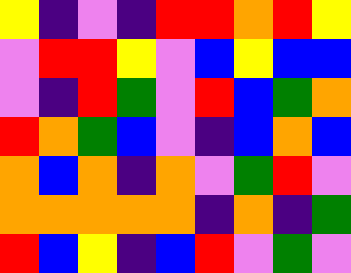[["yellow", "indigo", "violet", "indigo", "red", "red", "orange", "red", "yellow"], ["violet", "red", "red", "yellow", "violet", "blue", "yellow", "blue", "blue"], ["violet", "indigo", "red", "green", "violet", "red", "blue", "green", "orange"], ["red", "orange", "green", "blue", "violet", "indigo", "blue", "orange", "blue"], ["orange", "blue", "orange", "indigo", "orange", "violet", "green", "red", "violet"], ["orange", "orange", "orange", "orange", "orange", "indigo", "orange", "indigo", "green"], ["red", "blue", "yellow", "indigo", "blue", "red", "violet", "green", "violet"]]